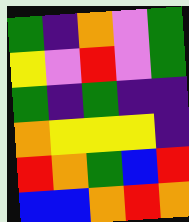[["green", "indigo", "orange", "violet", "green"], ["yellow", "violet", "red", "violet", "green"], ["green", "indigo", "green", "indigo", "indigo"], ["orange", "yellow", "yellow", "yellow", "indigo"], ["red", "orange", "green", "blue", "red"], ["blue", "blue", "orange", "red", "orange"]]